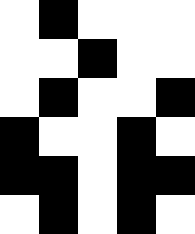[["white", "black", "white", "white", "white"], ["white", "white", "black", "white", "white"], ["white", "black", "white", "white", "black"], ["black", "white", "white", "black", "white"], ["black", "black", "white", "black", "black"], ["white", "black", "white", "black", "white"]]